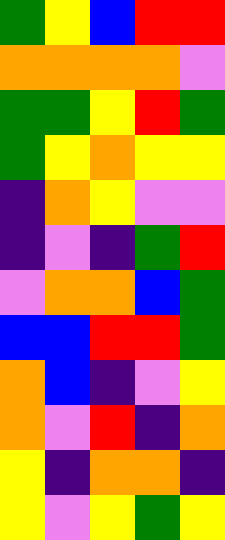[["green", "yellow", "blue", "red", "red"], ["orange", "orange", "orange", "orange", "violet"], ["green", "green", "yellow", "red", "green"], ["green", "yellow", "orange", "yellow", "yellow"], ["indigo", "orange", "yellow", "violet", "violet"], ["indigo", "violet", "indigo", "green", "red"], ["violet", "orange", "orange", "blue", "green"], ["blue", "blue", "red", "red", "green"], ["orange", "blue", "indigo", "violet", "yellow"], ["orange", "violet", "red", "indigo", "orange"], ["yellow", "indigo", "orange", "orange", "indigo"], ["yellow", "violet", "yellow", "green", "yellow"]]